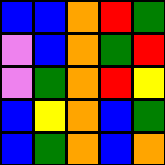[["blue", "blue", "orange", "red", "green"], ["violet", "blue", "orange", "green", "red"], ["violet", "green", "orange", "red", "yellow"], ["blue", "yellow", "orange", "blue", "green"], ["blue", "green", "orange", "blue", "orange"]]